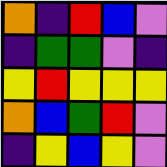[["orange", "indigo", "red", "blue", "violet"], ["indigo", "green", "green", "violet", "indigo"], ["yellow", "red", "yellow", "yellow", "yellow"], ["orange", "blue", "green", "red", "violet"], ["indigo", "yellow", "blue", "yellow", "violet"]]